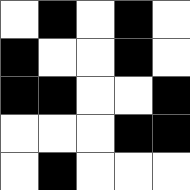[["white", "black", "white", "black", "white"], ["black", "white", "white", "black", "white"], ["black", "black", "white", "white", "black"], ["white", "white", "white", "black", "black"], ["white", "black", "white", "white", "white"]]